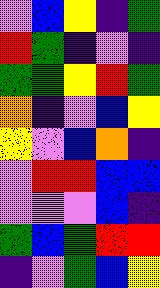[["violet", "blue", "yellow", "indigo", "green"], ["red", "green", "indigo", "violet", "indigo"], ["green", "green", "yellow", "red", "green"], ["orange", "indigo", "violet", "blue", "yellow"], ["yellow", "violet", "blue", "orange", "indigo"], ["violet", "red", "red", "blue", "blue"], ["violet", "violet", "violet", "blue", "indigo"], ["green", "blue", "green", "red", "red"], ["indigo", "violet", "green", "blue", "yellow"]]